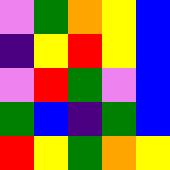[["violet", "green", "orange", "yellow", "blue"], ["indigo", "yellow", "red", "yellow", "blue"], ["violet", "red", "green", "violet", "blue"], ["green", "blue", "indigo", "green", "blue"], ["red", "yellow", "green", "orange", "yellow"]]